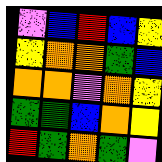[["violet", "blue", "red", "blue", "yellow"], ["yellow", "orange", "orange", "green", "blue"], ["orange", "orange", "violet", "orange", "yellow"], ["green", "green", "blue", "orange", "yellow"], ["red", "green", "orange", "green", "violet"]]